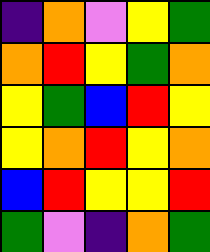[["indigo", "orange", "violet", "yellow", "green"], ["orange", "red", "yellow", "green", "orange"], ["yellow", "green", "blue", "red", "yellow"], ["yellow", "orange", "red", "yellow", "orange"], ["blue", "red", "yellow", "yellow", "red"], ["green", "violet", "indigo", "orange", "green"]]